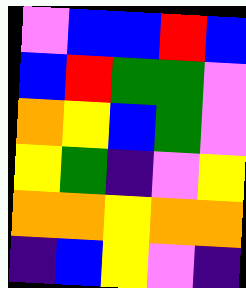[["violet", "blue", "blue", "red", "blue"], ["blue", "red", "green", "green", "violet"], ["orange", "yellow", "blue", "green", "violet"], ["yellow", "green", "indigo", "violet", "yellow"], ["orange", "orange", "yellow", "orange", "orange"], ["indigo", "blue", "yellow", "violet", "indigo"]]